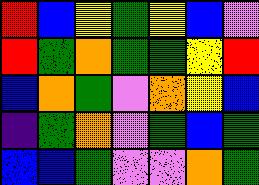[["red", "blue", "yellow", "green", "yellow", "blue", "violet"], ["red", "green", "orange", "green", "green", "yellow", "red"], ["blue", "orange", "green", "violet", "orange", "yellow", "blue"], ["indigo", "green", "orange", "violet", "green", "blue", "green"], ["blue", "blue", "green", "violet", "violet", "orange", "green"]]